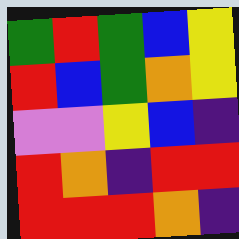[["green", "red", "green", "blue", "yellow"], ["red", "blue", "green", "orange", "yellow"], ["violet", "violet", "yellow", "blue", "indigo"], ["red", "orange", "indigo", "red", "red"], ["red", "red", "red", "orange", "indigo"]]